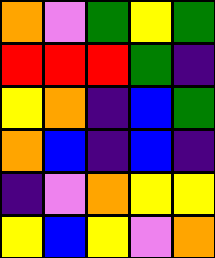[["orange", "violet", "green", "yellow", "green"], ["red", "red", "red", "green", "indigo"], ["yellow", "orange", "indigo", "blue", "green"], ["orange", "blue", "indigo", "blue", "indigo"], ["indigo", "violet", "orange", "yellow", "yellow"], ["yellow", "blue", "yellow", "violet", "orange"]]